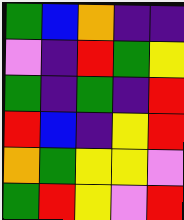[["green", "blue", "orange", "indigo", "indigo"], ["violet", "indigo", "red", "green", "yellow"], ["green", "indigo", "green", "indigo", "red"], ["red", "blue", "indigo", "yellow", "red"], ["orange", "green", "yellow", "yellow", "violet"], ["green", "red", "yellow", "violet", "red"]]